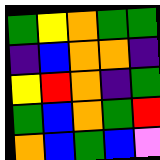[["green", "yellow", "orange", "green", "green"], ["indigo", "blue", "orange", "orange", "indigo"], ["yellow", "red", "orange", "indigo", "green"], ["green", "blue", "orange", "green", "red"], ["orange", "blue", "green", "blue", "violet"]]